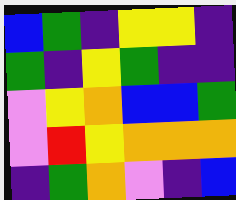[["blue", "green", "indigo", "yellow", "yellow", "indigo"], ["green", "indigo", "yellow", "green", "indigo", "indigo"], ["violet", "yellow", "orange", "blue", "blue", "green"], ["violet", "red", "yellow", "orange", "orange", "orange"], ["indigo", "green", "orange", "violet", "indigo", "blue"]]